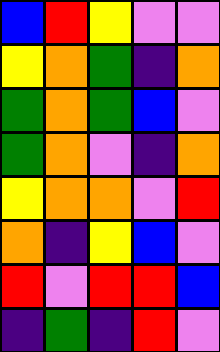[["blue", "red", "yellow", "violet", "violet"], ["yellow", "orange", "green", "indigo", "orange"], ["green", "orange", "green", "blue", "violet"], ["green", "orange", "violet", "indigo", "orange"], ["yellow", "orange", "orange", "violet", "red"], ["orange", "indigo", "yellow", "blue", "violet"], ["red", "violet", "red", "red", "blue"], ["indigo", "green", "indigo", "red", "violet"]]